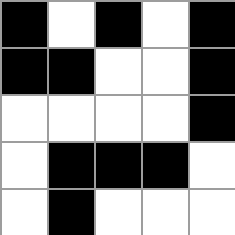[["black", "white", "black", "white", "black"], ["black", "black", "white", "white", "black"], ["white", "white", "white", "white", "black"], ["white", "black", "black", "black", "white"], ["white", "black", "white", "white", "white"]]